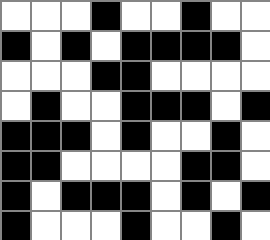[["white", "white", "white", "black", "white", "white", "black", "white", "white"], ["black", "white", "black", "white", "black", "black", "black", "black", "white"], ["white", "white", "white", "black", "black", "white", "white", "white", "white"], ["white", "black", "white", "white", "black", "black", "black", "white", "black"], ["black", "black", "black", "white", "black", "white", "white", "black", "white"], ["black", "black", "white", "white", "white", "white", "black", "black", "white"], ["black", "white", "black", "black", "black", "white", "black", "white", "black"], ["black", "white", "white", "white", "black", "white", "white", "black", "white"]]